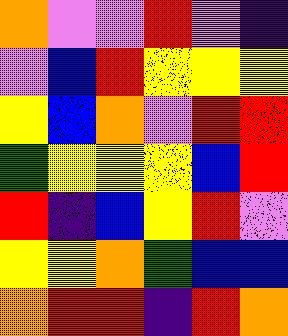[["orange", "violet", "violet", "red", "violet", "indigo"], ["violet", "blue", "red", "yellow", "yellow", "yellow"], ["yellow", "blue", "orange", "violet", "red", "red"], ["green", "yellow", "yellow", "yellow", "blue", "red"], ["red", "indigo", "blue", "yellow", "red", "violet"], ["yellow", "yellow", "orange", "green", "blue", "blue"], ["orange", "red", "red", "indigo", "red", "orange"]]